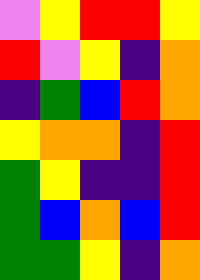[["violet", "yellow", "red", "red", "yellow"], ["red", "violet", "yellow", "indigo", "orange"], ["indigo", "green", "blue", "red", "orange"], ["yellow", "orange", "orange", "indigo", "red"], ["green", "yellow", "indigo", "indigo", "red"], ["green", "blue", "orange", "blue", "red"], ["green", "green", "yellow", "indigo", "orange"]]